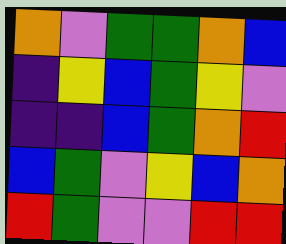[["orange", "violet", "green", "green", "orange", "blue"], ["indigo", "yellow", "blue", "green", "yellow", "violet"], ["indigo", "indigo", "blue", "green", "orange", "red"], ["blue", "green", "violet", "yellow", "blue", "orange"], ["red", "green", "violet", "violet", "red", "red"]]